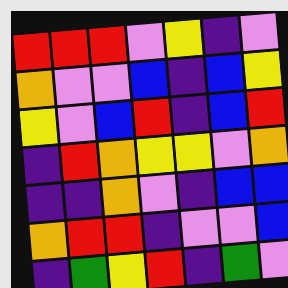[["red", "red", "red", "violet", "yellow", "indigo", "violet"], ["orange", "violet", "violet", "blue", "indigo", "blue", "yellow"], ["yellow", "violet", "blue", "red", "indigo", "blue", "red"], ["indigo", "red", "orange", "yellow", "yellow", "violet", "orange"], ["indigo", "indigo", "orange", "violet", "indigo", "blue", "blue"], ["orange", "red", "red", "indigo", "violet", "violet", "blue"], ["indigo", "green", "yellow", "red", "indigo", "green", "violet"]]